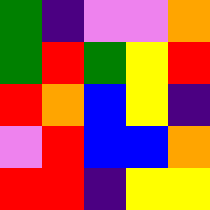[["green", "indigo", "violet", "violet", "orange"], ["green", "red", "green", "yellow", "red"], ["red", "orange", "blue", "yellow", "indigo"], ["violet", "red", "blue", "blue", "orange"], ["red", "red", "indigo", "yellow", "yellow"]]